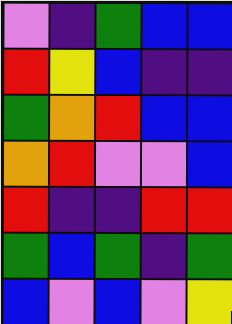[["violet", "indigo", "green", "blue", "blue"], ["red", "yellow", "blue", "indigo", "indigo"], ["green", "orange", "red", "blue", "blue"], ["orange", "red", "violet", "violet", "blue"], ["red", "indigo", "indigo", "red", "red"], ["green", "blue", "green", "indigo", "green"], ["blue", "violet", "blue", "violet", "yellow"]]